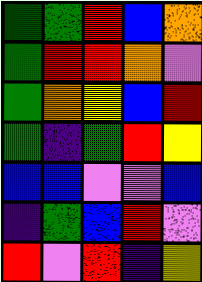[["green", "green", "red", "blue", "orange"], ["green", "red", "red", "orange", "violet"], ["green", "orange", "yellow", "blue", "red"], ["green", "indigo", "green", "red", "yellow"], ["blue", "blue", "violet", "violet", "blue"], ["indigo", "green", "blue", "red", "violet"], ["red", "violet", "red", "indigo", "yellow"]]